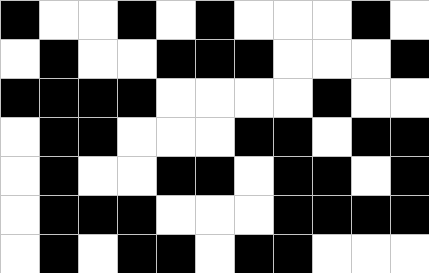[["black", "white", "white", "black", "white", "black", "white", "white", "white", "black", "white"], ["white", "black", "white", "white", "black", "black", "black", "white", "white", "white", "black"], ["black", "black", "black", "black", "white", "white", "white", "white", "black", "white", "white"], ["white", "black", "black", "white", "white", "white", "black", "black", "white", "black", "black"], ["white", "black", "white", "white", "black", "black", "white", "black", "black", "white", "black"], ["white", "black", "black", "black", "white", "white", "white", "black", "black", "black", "black"], ["white", "black", "white", "black", "black", "white", "black", "black", "white", "white", "white"]]